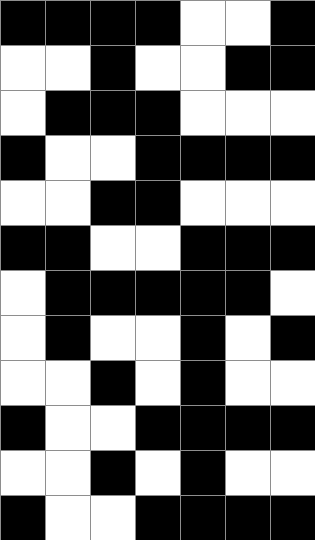[["black", "black", "black", "black", "white", "white", "black"], ["white", "white", "black", "white", "white", "black", "black"], ["white", "black", "black", "black", "white", "white", "white"], ["black", "white", "white", "black", "black", "black", "black"], ["white", "white", "black", "black", "white", "white", "white"], ["black", "black", "white", "white", "black", "black", "black"], ["white", "black", "black", "black", "black", "black", "white"], ["white", "black", "white", "white", "black", "white", "black"], ["white", "white", "black", "white", "black", "white", "white"], ["black", "white", "white", "black", "black", "black", "black"], ["white", "white", "black", "white", "black", "white", "white"], ["black", "white", "white", "black", "black", "black", "black"]]